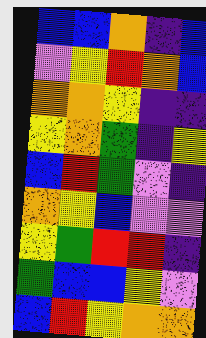[["blue", "blue", "orange", "indigo", "blue"], ["violet", "yellow", "red", "orange", "blue"], ["orange", "orange", "yellow", "indigo", "indigo"], ["yellow", "orange", "green", "indigo", "yellow"], ["blue", "red", "green", "violet", "indigo"], ["orange", "yellow", "blue", "violet", "violet"], ["yellow", "green", "red", "red", "indigo"], ["green", "blue", "blue", "yellow", "violet"], ["blue", "red", "yellow", "orange", "orange"]]